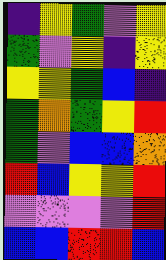[["indigo", "yellow", "green", "violet", "yellow"], ["green", "violet", "yellow", "indigo", "yellow"], ["yellow", "yellow", "green", "blue", "indigo"], ["green", "orange", "green", "yellow", "red"], ["green", "violet", "blue", "blue", "orange"], ["red", "blue", "yellow", "yellow", "red"], ["violet", "violet", "violet", "violet", "red"], ["blue", "blue", "red", "red", "blue"]]